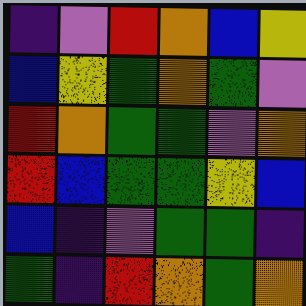[["indigo", "violet", "red", "orange", "blue", "yellow"], ["blue", "yellow", "green", "orange", "green", "violet"], ["red", "orange", "green", "green", "violet", "orange"], ["red", "blue", "green", "green", "yellow", "blue"], ["blue", "indigo", "violet", "green", "green", "indigo"], ["green", "indigo", "red", "orange", "green", "orange"]]